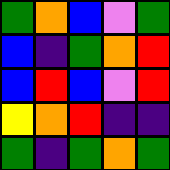[["green", "orange", "blue", "violet", "green"], ["blue", "indigo", "green", "orange", "red"], ["blue", "red", "blue", "violet", "red"], ["yellow", "orange", "red", "indigo", "indigo"], ["green", "indigo", "green", "orange", "green"]]